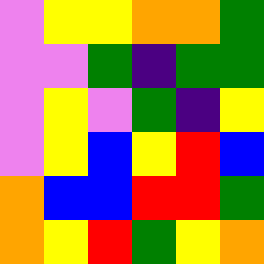[["violet", "yellow", "yellow", "orange", "orange", "green"], ["violet", "violet", "green", "indigo", "green", "green"], ["violet", "yellow", "violet", "green", "indigo", "yellow"], ["violet", "yellow", "blue", "yellow", "red", "blue"], ["orange", "blue", "blue", "red", "red", "green"], ["orange", "yellow", "red", "green", "yellow", "orange"]]